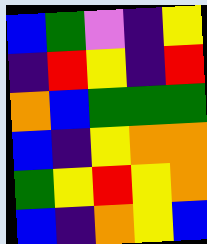[["blue", "green", "violet", "indigo", "yellow"], ["indigo", "red", "yellow", "indigo", "red"], ["orange", "blue", "green", "green", "green"], ["blue", "indigo", "yellow", "orange", "orange"], ["green", "yellow", "red", "yellow", "orange"], ["blue", "indigo", "orange", "yellow", "blue"]]